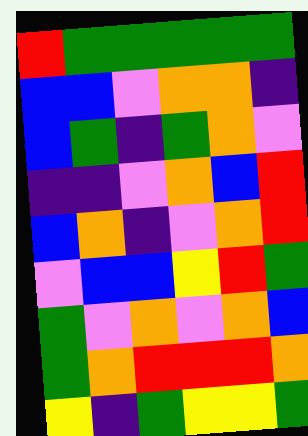[["red", "green", "green", "green", "green", "green"], ["blue", "blue", "violet", "orange", "orange", "indigo"], ["blue", "green", "indigo", "green", "orange", "violet"], ["indigo", "indigo", "violet", "orange", "blue", "red"], ["blue", "orange", "indigo", "violet", "orange", "red"], ["violet", "blue", "blue", "yellow", "red", "green"], ["green", "violet", "orange", "violet", "orange", "blue"], ["green", "orange", "red", "red", "red", "orange"], ["yellow", "indigo", "green", "yellow", "yellow", "green"]]